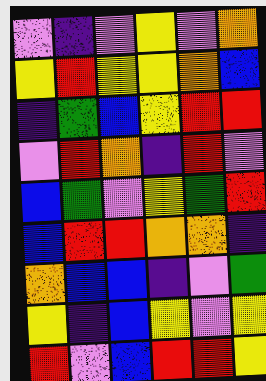[["violet", "indigo", "violet", "yellow", "violet", "orange"], ["yellow", "red", "yellow", "yellow", "orange", "blue"], ["indigo", "green", "blue", "yellow", "red", "red"], ["violet", "red", "orange", "indigo", "red", "violet"], ["blue", "green", "violet", "yellow", "green", "red"], ["blue", "red", "red", "orange", "orange", "indigo"], ["orange", "blue", "blue", "indigo", "violet", "green"], ["yellow", "indigo", "blue", "yellow", "violet", "yellow"], ["red", "violet", "blue", "red", "red", "yellow"]]